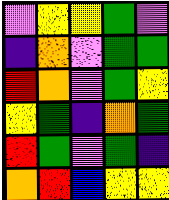[["violet", "yellow", "yellow", "green", "violet"], ["indigo", "orange", "violet", "green", "green"], ["red", "orange", "violet", "green", "yellow"], ["yellow", "green", "indigo", "orange", "green"], ["red", "green", "violet", "green", "indigo"], ["orange", "red", "blue", "yellow", "yellow"]]